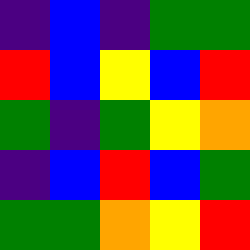[["indigo", "blue", "indigo", "green", "green"], ["red", "blue", "yellow", "blue", "red"], ["green", "indigo", "green", "yellow", "orange"], ["indigo", "blue", "red", "blue", "green"], ["green", "green", "orange", "yellow", "red"]]